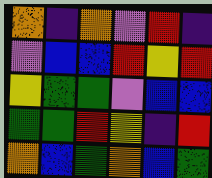[["orange", "indigo", "orange", "violet", "red", "indigo"], ["violet", "blue", "blue", "red", "yellow", "red"], ["yellow", "green", "green", "violet", "blue", "blue"], ["green", "green", "red", "yellow", "indigo", "red"], ["orange", "blue", "green", "orange", "blue", "green"]]